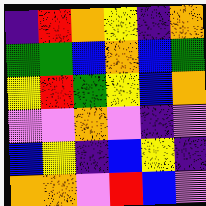[["indigo", "red", "orange", "yellow", "indigo", "orange"], ["green", "green", "blue", "orange", "blue", "green"], ["yellow", "red", "green", "yellow", "blue", "orange"], ["violet", "violet", "orange", "violet", "indigo", "violet"], ["blue", "yellow", "indigo", "blue", "yellow", "indigo"], ["orange", "orange", "violet", "red", "blue", "violet"]]